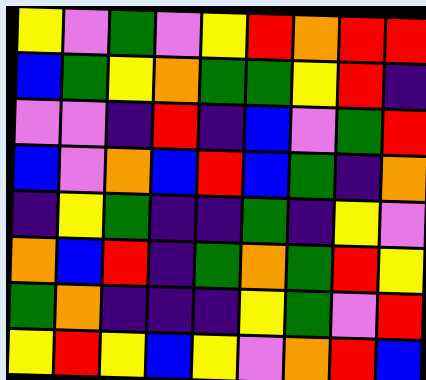[["yellow", "violet", "green", "violet", "yellow", "red", "orange", "red", "red"], ["blue", "green", "yellow", "orange", "green", "green", "yellow", "red", "indigo"], ["violet", "violet", "indigo", "red", "indigo", "blue", "violet", "green", "red"], ["blue", "violet", "orange", "blue", "red", "blue", "green", "indigo", "orange"], ["indigo", "yellow", "green", "indigo", "indigo", "green", "indigo", "yellow", "violet"], ["orange", "blue", "red", "indigo", "green", "orange", "green", "red", "yellow"], ["green", "orange", "indigo", "indigo", "indigo", "yellow", "green", "violet", "red"], ["yellow", "red", "yellow", "blue", "yellow", "violet", "orange", "red", "blue"]]